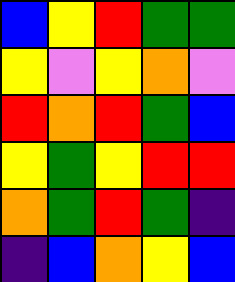[["blue", "yellow", "red", "green", "green"], ["yellow", "violet", "yellow", "orange", "violet"], ["red", "orange", "red", "green", "blue"], ["yellow", "green", "yellow", "red", "red"], ["orange", "green", "red", "green", "indigo"], ["indigo", "blue", "orange", "yellow", "blue"]]